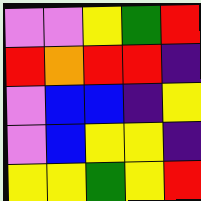[["violet", "violet", "yellow", "green", "red"], ["red", "orange", "red", "red", "indigo"], ["violet", "blue", "blue", "indigo", "yellow"], ["violet", "blue", "yellow", "yellow", "indigo"], ["yellow", "yellow", "green", "yellow", "red"]]